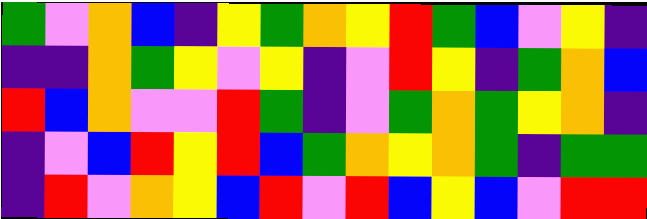[["green", "violet", "orange", "blue", "indigo", "yellow", "green", "orange", "yellow", "red", "green", "blue", "violet", "yellow", "indigo"], ["indigo", "indigo", "orange", "green", "yellow", "violet", "yellow", "indigo", "violet", "red", "yellow", "indigo", "green", "orange", "blue"], ["red", "blue", "orange", "violet", "violet", "red", "green", "indigo", "violet", "green", "orange", "green", "yellow", "orange", "indigo"], ["indigo", "violet", "blue", "red", "yellow", "red", "blue", "green", "orange", "yellow", "orange", "green", "indigo", "green", "green"], ["indigo", "red", "violet", "orange", "yellow", "blue", "red", "violet", "red", "blue", "yellow", "blue", "violet", "red", "red"]]